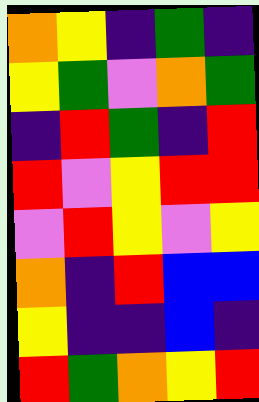[["orange", "yellow", "indigo", "green", "indigo"], ["yellow", "green", "violet", "orange", "green"], ["indigo", "red", "green", "indigo", "red"], ["red", "violet", "yellow", "red", "red"], ["violet", "red", "yellow", "violet", "yellow"], ["orange", "indigo", "red", "blue", "blue"], ["yellow", "indigo", "indigo", "blue", "indigo"], ["red", "green", "orange", "yellow", "red"]]